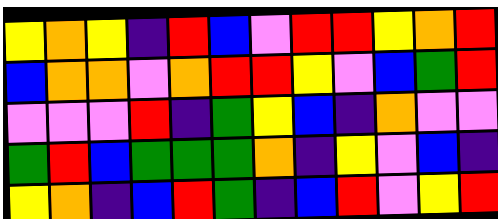[["yellow", "orange", "yellow", "indigo", "red", "blue", "violet", "red", "red", "yellow", "orange", "red"], ["blue", "orange", "orange", "violet", "orange", "red", "red", "yellow", "violet", "blue", "green", "red"], ["violet", "violet", "violet", "red", "indigo", "green", "yellow", "blue", "indigo", "orange", "violet", "violet"], ["green", "red", "blue", "green", "green", "green", "orange", "indigo", "yellow", "violet", "blue", "indigo"], ["yellow", "orange", "indigo", "blue", "red", "green", "indigo", "blue", "red", "violet", "yellow", "red"]]